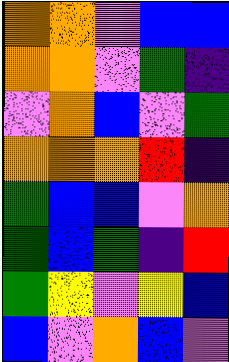[["orange", "orange", "violet", "blue", "blue"], ["orange", "orange", "violet", "green", "indigo"], ["violet", "orange", "blue", "violet", "green"], ["orange", "orange", "orange", "red", "indigo"], ["green", "blue", "blue", "violet", "orange"], ["green", "blue", "green", "indigo", "red"], ["green", "yellow", "violet", "yellow", "blue"], ["blue", "violet", "orange", "blue", "violet"]]